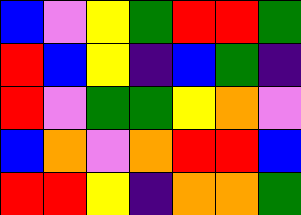[["blue", "violet", "yellow", "green", "red", "red", "green"], ["red", "blue", "yellow", "indigo", "blue", "green", "indigo"], ["red", "violet", "green", "green", "yellow", "orange", "violet"], ["blue", "orange", "violet", "orange", "red", "red", "blue"], ["red", "red", "yellow", "indigo", "orange", "orange", "green"]]